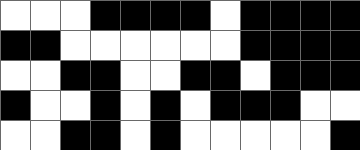[["white", "white", "white", "black", "black", "black", "black", "white", "black", "black", "black", "black"], ["black", "black", "white", "white", "white", "white", "white", "white", "black", "black", "black", "black"], ["white", "white", "black", "black", "white", "white", "black", "black", "white", "black", "black", "black"], ["black", "white", "white", "black", "white", "black", "white", "black", "black", "black", "white", "white"], ["white", "white", "black", "black", "white", "black", "white", "white", "white", "white", "white", "black"]]